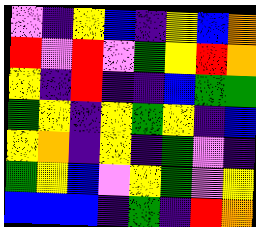[["violet", "indigo", "yellow", "blue", "indigo", "yellow", "blue", "orange"], ["red", "violet", "red", "violet", "green", "yellow", "red", "orange"], ["yellow", "indigo", "red", "indigo", "indigo", "blue", "green", "green"], ["green", "yellow", "indigo", "yellow", "green", "yellow", "indigo", "blue"], ["yellow", "orange", "indigo", "yellow", "indigo", "green", "violet", "indigo"], ["green", "yellow", "blue", "violet", "yellow", "green", "violet", "yellow"], ["blue", "blue", "blue", "indigo", "green", "indigo", "red", "orange"]]